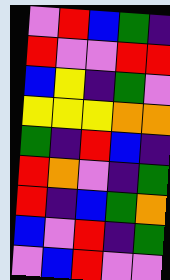[["violet", "red", "blue", "green", "indigo"], ["red", "violet", "violet", "red", "red"], ["blue", "yellow", "indigo", "green", "violet"], ["yellow", "yellow", "yellow", "orange", "orange"], ["green", "indigo", "red", "blue", "indigo"], ["red", "orange", "violet", "indigo", "green"], ["red", "indigo", "blue", "green", "orange"], ["blue", "violet", "red", "indigo", "green"], ["violet", "blue", "red", "violet", "violet"]]